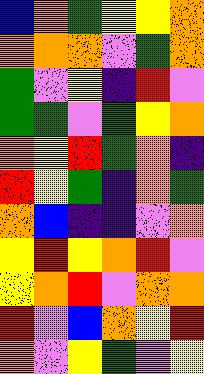[["blue", "orange", "green", "yellow", "yellow", "orange"], ["orange", "orange", "orange", "violet", "green", "orange"], ["green", "violet", "yellow", "indigo", "red", "violet"], ["green", "green", "violet", "green", "yellow", "orange"], ["orange", "yellow", "red", "green", "orange", "indigo"], ["red", "yellow", "green", "indigo", "orange", "green"], ["orange", "blue", "indigo", "indigo", "violet", "orange"], ["yellow", "red", "yellow", "orange", "red", "violet"], ["yellow", "orange", "red", "violet", "orange", "orange"], ["red", "violet", "blue", "orange", "yellow", "red"], ["orange", "violet", "yellow", "green", "violet", "yellow"]]